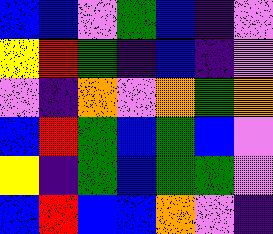[["blue", "blue", "violet", "green", "blue", "indigo", "violet"], ["yellow", "red", "green", "indigo", "blue", "indigo", "violet"], ["violet", "indigo", "orange", "violet", "orange", "green", "orange"], ["blue", "red", "green", "blue", "green", "blue", "violet"], ["yellow", "indigo", "green", "blue", "green", "green", "violet"], ["blue", "red", "blue", "blue", "orange", "violet", "indigo"]]